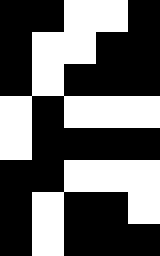[["black", "black", "white", "white", "black"], ["black", "white", "white", "black", "black"], ["black", "white", "black", "black", "black"], ["white", "black", "white", "white", "white"], ["white", "black", "black", "black", "black"], ["black", "black", "white", "white", "white"], ["black", "white", "black", "black", "white"], ["black", "white", "black", "black", "black"]]